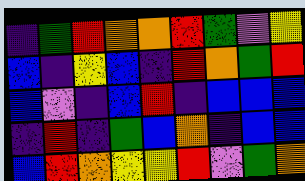[["indigo", "green", "red", "orange", "orange", "red", "green", "violet", "yellow"], ["blue", "indigo", "yellow", "blue", "indigo", "red", "orange", "green", "red"], ["blue", "violet", "indigo", "blue", "red", "indigo", "blue", "blue", "blue"], ["indigo", "red", "indigo", "green", "blue", "orange", "indigo", "blue", "blue"], ["blue", "red", "orange", "yellow", "yellow", "red", "violet", "green", "orange"]]